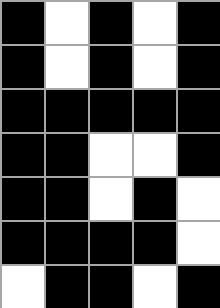[["black", "white", "black", "white", "black"], ["black", "white", "black", "white", "black"], ["black", "black", "black", "black", "black"], ["black", "black", "white", "white", "black"], ["black", "black", "white", "black", "white"], ["black", "black", "black", "black", "white"], ["white", "black", "black", "white", "black"]]